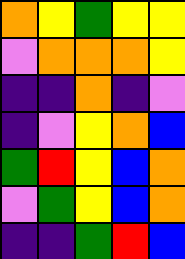[["orange", "yellow", "green", "yellow", "yellow"], ["violet", "orange", "orange", "orange", "yellow"], ["indigo", "indigo", "orange", "indigo", "violet"], ["indigo", "violet", "yellow", "orange", "blue"], ["green", "red", "yellow", "blue", "orange"], ["violet", "green", "yellow", "blue", "orange"], ["indigo", "indigo", "green", "red", "blue"]]